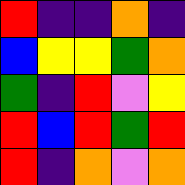[["red", "indigo", "indigo", "orange", "indigo"], ["blue", "yellow", "yellow", "green", "orange"], ["green", "indigo", "red", "violet", "yellow"], ["red", "blue", "red", "green", "red"], ["red", "indigo", "orange", "violet", "orange"]]